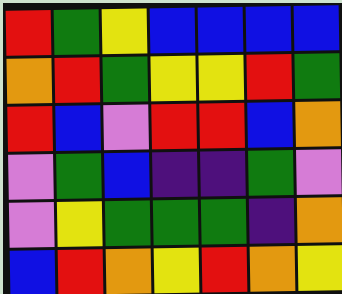[["red", "green", "yellow", "blue", "blue", "blue", "blue"], ["orange", "red", "green", "yellow", "yellow", "red", "green"], ["red", "blue", "violet", "red", "red", "blue", "orange"], ["violet", "green", "blue", "indigo", "indigo", "green", "violet"], ["violet", "yellow", "green", "green", "green", "indigo", "orange"], ["blue", "red", "orange", "yellow", "red", "orange", "yellow"]]